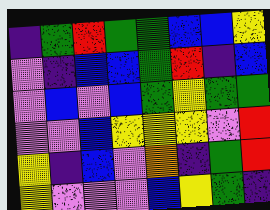[["indigo", "green", "red", "green", "green", "blue", "blue", "yellow"], ["violet", "indigo", "blue", "blue", "green", "red", "indigo", "blue"], ["violet", "blue", "violet", "blue", "green", "yellow", "green", "green"], ["violet", "violet", "blue", "yellow", "yellow", "yellow", "violet", "red"], ["yellow", "indigo", "blue", "violet", "orange", "indigo", "green", "red"], ["yellow", "violet", "violet", "violet", "blue", "yellow", "green", "indigo"]]